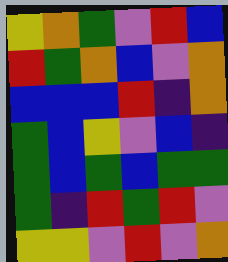[["yellow", "orange", "green", "violet", "red", "blue"], ["red", "green", "orange", "blue", "violet", "orange"], ["blue", "blue", "blue", "red", "indigo", "orange"], ["green", "blue", "yellow", "violet", "blue", "indigo"], ["green", "blue", "green", "blue", "green", "green"], ["green", "indigo", "red", "green", "red", "violet"], ["yellow", "yellow", "violet", "red", "violet", "orange"]]